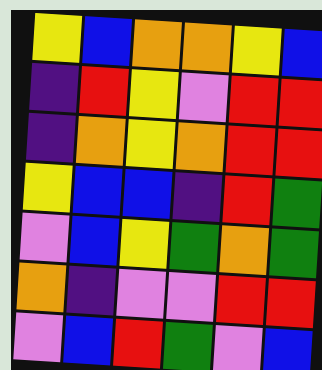[["yellow", "blue", "orange", "orange", "yellow", "blue"], ["indigo", "red", "yellow", "violet", "red", "red"], ["indigo", "orange", "yellow", "orange", "red", "red"], ["yellow", "blue", "blue", "indigo", "red", "green"], ["violet", "blue", "yellow", "green", "orange", "green"], ["orange", "indigo", "violet", "violet", "red", "red"], ["violet", "blue", "red", "green", "violet", "blue"]]